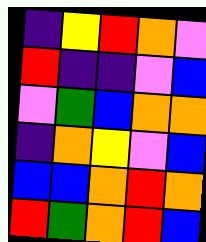[["indigo", "yellow", "red", "orange", "violet"], ["red", "indigo", "indigo", "violet", "blue"], ["violet", "green", "blue", "orange", "orange"], ["indigo", "orange", "yellow", "violet", "blue"], ["blue", "blue", "orange", "red", "orange"], ["red", "green", "orange", "red", "blue"]]